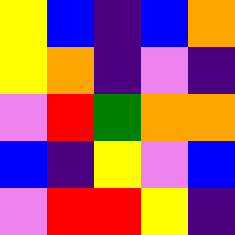[["yellow", "blue", "indigo", "blue", "orange"], ["yellow", "orange", "indigo", "violet", "indigo"], ["violet", "red", "green", "orange", "orange"], ["blue", "indigo", "yellow", "violet", "blue"], ["violet", "red", "red", "yellow", "indigo"]]